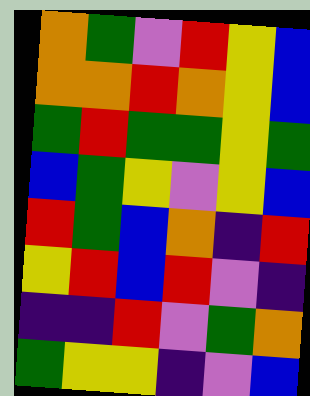[["orange", "green", "violet", "red", "yellow", "blue"], ["orange", "orange", "red", "orange", "yellow", "blue"], ["green", "red", "green", "green", "yellow", "green"], ["blue", "green", "yellow", "violet", "yellow", "blue"], ["red", "green", "blue", "orange", "indigo", "red"], ["yellow", "red", "blue", "red", "violet", "indigo"], ["indigo", "indigo", "red", "violet", "green", "orange"], ["green", "yellow", "yellow", "indigo", "violet", "blue"]]